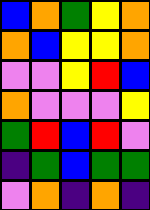[["blue", "orange", "green", "yellow", "orange"], ["orange", "blue", "yellow", "yellow", "orange"], ["violet", "violet", "yellow", "red", "blue"], ["orange", "violet", "violet", "violet", "yellow"], ["green", "red", "blue", "red", "violet"], ["indigo", "green", "blue", "green", "green"], ["violet", "orange", "indigo", "orange", "indigo"]]